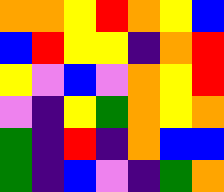[["orange", "orange", "yellow", "red", "orange", "yellow", "blue"], ["blue", "red", "yellow", "yellow", "indigo", "orange", "red"], ["yellow", "violet", "blue", "violet", "orange", "yellow", "red"], ["violet", "indigo", "yellow", "green", "orange", "yellow", "orange"], ["green", "indigo", "red", "indigo", "orange", "blue", "blue"], ["green", "indigo", "blue", "violet", "indigo", "green", "orange"]]